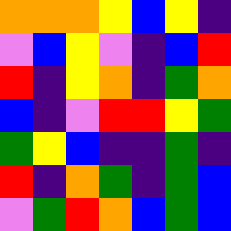[["orange", "orange", "orange", "yellow", "blue", "yellow", "indigo"], ["violet", "blue", "yellow", "violet", "indigo", "blue", "red"], ["red", "indigo", "yellow", "orange", "indigo", "green", "orange"], ["blue", "indigo", "violet", "red", "red", "yellow", "green"], ["green", "yellow", "blue", "indigo", "indigo", "green", "indigo"], ["red", "indigo", "orange", "green", "indigo", "green", "blue"], ["violet", "green", "red", "orange", "blue", "green", "blue"]]